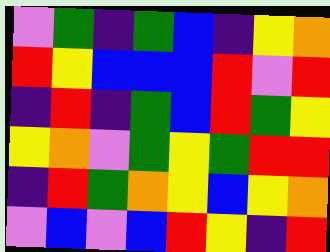[["violet", "green", "indigo", "green", "blue", "indigo", "yellow", "orange"], ["red", "yellow", "blue", "blue", "blue", "red", "violet", "red"], ["indigo", "red", "indigo", "green", "blue", "red", "green", "yellow"], ["yellow", "orange", "violet", "green", "yellow", "green", "red", "red"], ["indigo", "red", "green", "orange", "yellow", "blue", "yellow", "orange"], ["violet", "blue", "violet", "blue", "red", "yellow", "indigo", "red"]]